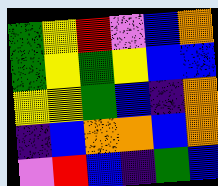[["green", "yellow", "red", "violet", "blue", "orange"], ["green", "yellow", "green", "yellow", "blue", "blue"], ["yellow", "yellow", "green", "blue", "indigo", "orange"], ["indigo", "blue", "orange", "orange", "blue", "orange"], ["violet", "red", "blue", "indigo", "green", "blue"]]